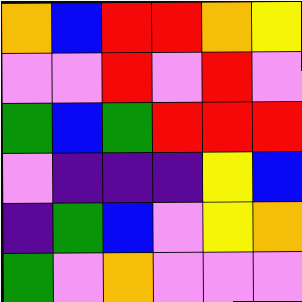[["orange", "blue", "red", "red", "orange", "yellow"], ["violet", "violet", "red", "violet", "red", "violet"], ["green", "blue", "green", "red", "red", "red"], ["violet", "indigo", "indigo", "indigo", "yellow", "blue"], ["indigo", "green", "blue", "violet", "yellow", "orange"], ["green", "violet", "orange", "violet", "violet", "violet"]]